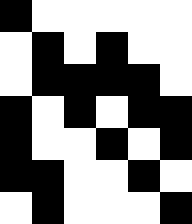[["black", "white", "white", "white", "white", "white"], ["white", "black", "white", "black", "white", "white"], ["white", "black", "black", "black", "black", "white"], ["black", "white", "black", "white", "black", "black"], ["black", "white", "white", "black", "white", "black"], ["black", "black", "white", "white", "black", "white"], ["white", "black", "white", "white", "white", "black"]]